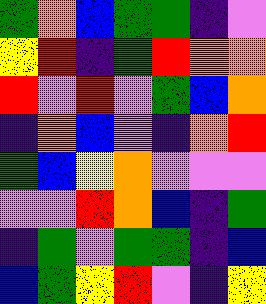[["green", "orange", "blue", "green", "green", "indigo", "violet"], ["yellow", "red", "indigo", "green", "red", "orange", "orange"], ["red", "violet", "red", "violet", "green", "blue", "orange"], ["indigo", "orange", "blue", "violet", "indigo", "orange", "red"], ["green", "blue", "yellow", "orange", "violet", "violet", "violet"], ["violet", "violet", "red", "orange", "blue", "indigo", "green"], ["indigo", "green", "violet", "green", "green", "indigo", "blue"], ["blue", "green", "yellow", "red", "violet", "indigo", "yellow"]]